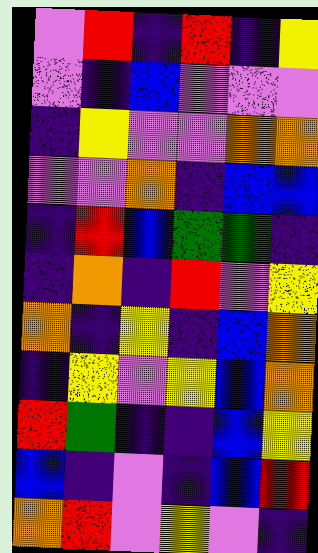[["violet", "red", "indigo", "red", "indigo", "yellow"], ["violet", "indigo", "blue", "violet", "violet", "violet"], ["indigo", "yellow", "violet", "violet", "orange", "orange"], ["violet", "violet", "orange", "indigo", "blue", "blue"], ["indigo", "red", "blue", "green", "green", "indigo"], ["indigo", "orange", "indigo", "red", "violet", "yellow"], ["orange", "indigo", "yellow", "indigo", "blue", "orange"], ["indigo", "yellow", "violet", "yellow", "blue", "orange"], ["red", "green", "indigo", "indigo", "blue", "yellow"], ["blue", "indigo", "violet", "indigo", "blue", "red"], ["orange", "red", "violet", "yellow", "violet", "indigo"]]